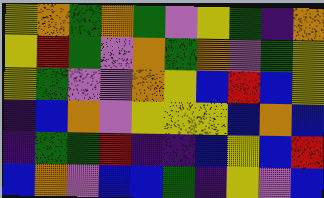[["yellow", "orange", "green", "orange", "green", "violet", "yellow", "green", "indigo", "orange"], ["yellow", "red", "green", "violet", "orange", "green", "orange", "violet", "green", "yellow"], ["yellow", "green", "violet", "violet", "orange", "yellow", "blue", "red", "blue", "yellow"], ["indigo", "blue", "orange", "violet", "yellow", "yellow", "yellow", "blue", "orange", "blue"], ["indigo", "green", "green", "red", "indigo", "indigo", "blue", "yellow", "blue", "red"], ["blue", "orange", "violet", "blue", "blue", "green", "indigo", "yellow", "violet", "blue"]]